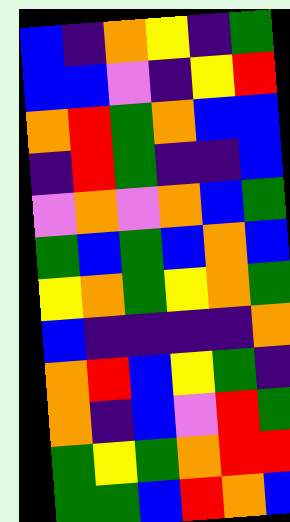[["blue", "indigo", "orange", "yellow", "indigo", "green"], ["blue", "blue", "violet", "indigo", "yellow", "red"], ["orange", "red", "green", "orange", "blue", "blue"], ["indigo", "red", "green", "indigo", "indigo", "blue"], ["violet", "orange", "violet", "orange", "blue", "green"], ["green", "blue", "green", "blue", "orange", "blue"], ["yellow", "orange", "green", "yellow", "orange", "green"], ["blue", "indigo", "indigo", "indigo", "indigo", "orange"], ["orange", "red", "blue", "yellow", "green", "indigo"], ["orange", "indigo", "blue", "violet", "red", "green"], ["green", "yellow", "green", "orange", "red", "red"], ["green", "green", "blue", "red", "orange", "blue"]]